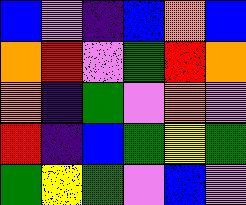[["blue", "violet", "indigo", "blue", "orange", "blue"], ["orange", "red", "violet", "green", "red", "orange"], ["orange", "indigo", "green", "violet", "orange", "violet"], ["red", "indigo", "blue", "green", "yellow", "green"], ["green", "yellow", "green", "violet", "blue", "violet"]]